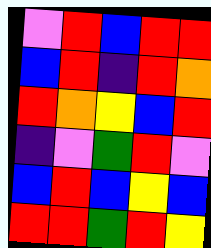[["violet", "red", "blue", "red", "red"], ["blue", "red", "indigo", "red", "orange"], ["red", "orange", "yellow", "blue", "red"], ["indigo", "violet", "green", "red", "violet"], ["blue", "red", "blue", "yellow", "blue"], ["red", "red", "green", "red", "yellow"]]